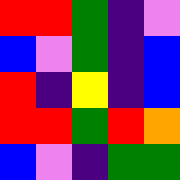[["red", "red", "green", "indigo", "violet"], ["blue", "violet", "green", "indigo", "blue"], ["red", "indigo", "yellow", "indigo", "blue"], ["red", "red", "green", "red", "orange"], ["blue", "violet", "indigo", "green", "green"]]